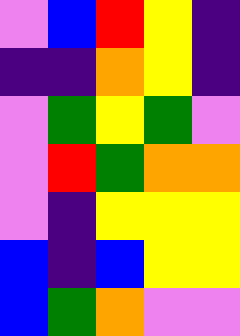[["violet", "blue", "red", "yellow", "indigo"], ["indigo", "indigo", "orange", "yellow", "indigo"], ["violet", "green", "yellow", "green", "violet"], ["violet", "red", "green", "orange", "orange"], ["violet", "indigo", "yellow", "yellow", "yellow"], ["blue", "indigo", "blue", "yellow", "yellow"], ["blue", "green", "orange", "violet", "violet"]]